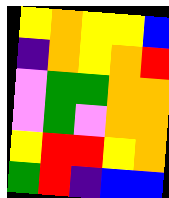[["yellow", "orange", "yellow", "yellow", "blue"], ["indigo", "orange", "yellow", "orange", "red"], ["violet", "green", "green", "orange", "orange"], ["violet", "green", "violet", "orange", "orange"], ["yellow", "red", "red", "yellow", "orange"], ["green", "red", "indigo", "blue", "blue"]]